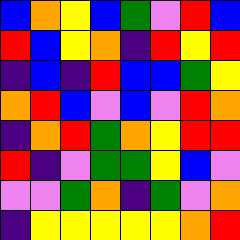[["blue", "orange", "yellow", "blue", "green", "violet", "red", "blue"], ["red", "blue", "yellow", "orange", "indigo", "red", "yellow", "red"], ["indigo", "blue", "indigo", "red", "blue", "blue", "green", "yellow"], ["orange", "red", "blue", "violet", "blue", "violet", "red", "orange"], ["indigo", "orange", "red", "green", "orange", "yellow", "red", "red"], ["red", "indigo", "violet", "green", "green", "yellow", "blue", "violet"], ["violet", "violet", "green", "orange", "indigo", "green", "violet", "orange"], ["indigo", "yellow", "yellow", "yellow", "yellow", "yellow", "orange", "red"]]